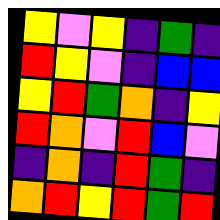[["yellow", "violet", "yellow", "indigo", "green", "indigo"], ["red", "yellow", "violet", "indigo", "blue", "blue"], ["yellow", "red", "green", "orange", "indigo", "yellow"], ["red", "orange", "violet", "red", "blue", "violet"], ["indigo", "orange", "indigo", "red", "green", "indigo"], ["orange", "red", "yellow", "red", "green", "red"]]